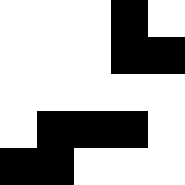[["white", "white", "white", "black", "white"], ["white", "white", "white", "black", "black"], ["white", "white", "white", "white", "white"], ["white", "black", "black", "black", "white"], ["black", "black", "white", "white", "white"]]